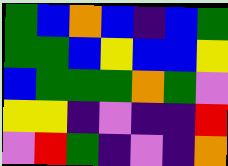[["green", "blue", "orange", "blue", "indigo", "blue", "green"], ["green", "green", "blue", "yellow", "blue", "blue", "yellow"], ["blue", "green", "green", "green", "orange", "green", "violet"], ["yellow", "yellow", "indigo", "violet", "indigo", "indigo", "red"], ["violet", "red", "green", "indigo", "violet", "indigo", "orange"]]